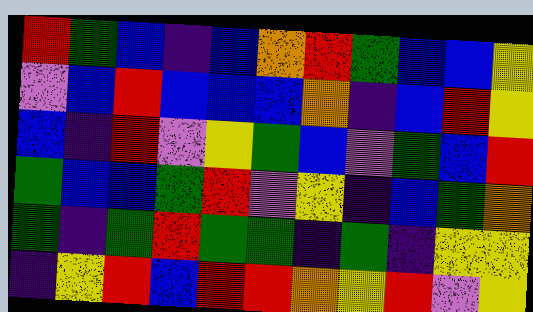[["red", "green", "blue", "indigo", "blue", "orange", "red", "green", "blue", "blue", "yellow"], ["violet", "blue", "red", "blue", "blue", "blue", "orange", "indigo", "blue", "red", "yellow"], ["blue", "indigo", "red", "violet", "yellow", "green", "blue", "violet", "green", "blue", "red"], ["green", "blue", "blue", "green", "red", "violet", "yellow", "indigo", "blue", "green", "orange"], ["green", "indigo", "green", "red", "green", "green", "indigo", "green", "indigo", "yellow", "yellow"], ["indigo", "yellow", "red", "blue", "red", "red", "orange", "yellow", "red", "violet", "yellow"]]